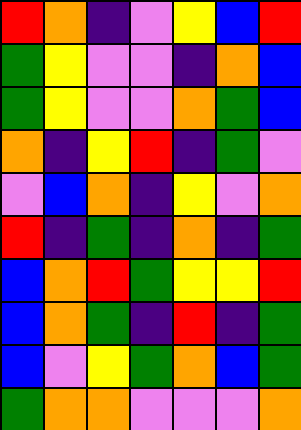[["red", "orange", "indigo", "violet", "yellow", "blue", "red"], ["green", "yellow", "violet", "violet", "indigo", "orange", "blue"], ["green", "yellow", "violet", "violet", "orange", "green", "blue"], ["orange", "indigo", "yellow", "red", "indigo", "green", "violet"], ["violet", "blue", "orange", "indigo", "yellow", "violet", "orange"], ["red", "indigo", "green", "indigo", "orange", "indigo", "green"], ["blue", "orange", "red", "green", "yellow", "yellow", "red"], ["blue", "orange", "green", "indigo", "red", "indigo", "green"], ["blue", "violet", "yellow", "green", "orange", "blue", "green"], ["green", "orange", "orange", "violet", "violet", "violet", "orange"]]